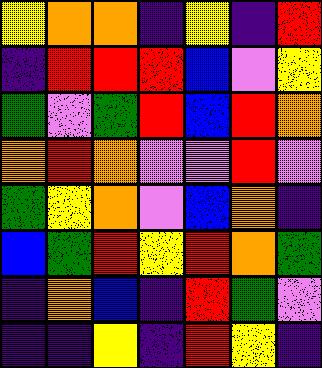[["yellow", "orange", "orange", "indigo", "yellow", "indigo", "red"], ["indigo", "red", "red", "red", "blue", "violet", "yellow"], ["green", "violet", "green", "red", "blue", "red", "orange"], ["orange", "red", "orange", "violet", "violet", "red", "violet"], ["green", "yellow", "orange", "violet", "blue", "orange", "indigo"], ["blue", "green", "red", "yellow", "red", "orange", "green"], ["indigo", "orange", "blue", "indigo", "red", "green", "violet"], ["indigo", "indigo", "yellow", "indigo", "red", "yellow", "indigo"]]